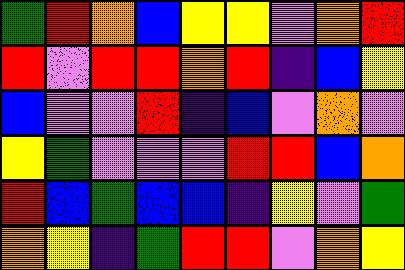[["green", "red", "orange", "blue", "yellow", "yellow", "violet", "orange", "red"], ["red", "violet", "red", "red", "orange", "red", "indigo", "blue", "yellow"], ["blue", "violet", "violet", "red", "indigo", "blue", "violet", "orange", "violet"], ["yellow", "green", "violet", "violet", "violet", "red", "red", "blue", "orange"], ["red", "blue", "green", "blue", "blue", "indigo", "yellow", "violet", "green"], ["orange", "yellow", "indigo", "green", "red", "red", "violet", "orange", "yellow"]]